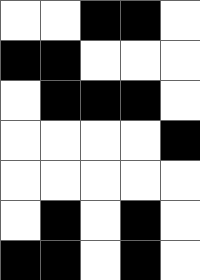[["white", "white", "black", "black", "white"], ["black", "black", "white", "white", "white"], ["white", "black", "black", "black", "white"], ["white", "white", "white", "white", "black"], ["white", "white", "white", "white", "white"], ["white", "black", "white", "black", "white"], ["black", "black", "white", "black", "white"]]